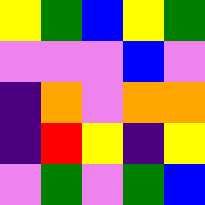[["yellow", "green", "blue", "yellow", "green"], ["violet", "violet", "violet", "blue", "violet"], ["indigo", "orange", "violet", "orange", "orange"], ["indigo", "red", "yellow", "indigo", "yellow"], ["violet", "green", "violet", "green", "blue"]]